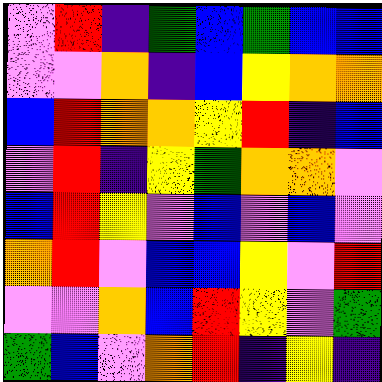[["violet", "red", "indigo", "green", "blue", "green", "blue", "blue"], ["violet", "violet", "orange", "indigo", "blue", "yellow", "orange", "orange"], ["blue", "red", "orange", "orange", "yellow", "red", "indigo", "blue"], ["violet", "red", "indigo", "yellow", "green", "orange", "orange", "violet"], ["blue", "red", "yellow", "violet", "blue", "violet", "blue", "violet"], ["orange", "red", "violet", "blue", "blue", "yellow", "violet", "red"], ["violet", "violet", "orange", "blue", "red", "yellow", "violet", "green"], ["green", "blue", "violet", "orange", "red", "indigo", "yellow", "indigo"]]